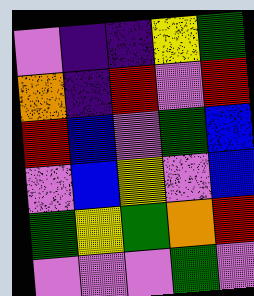[["violet", "indigo", "indigo", "yellow", "green"], ["orange", "indigo", "red", "violet", "red"], ["red", "blue", "violet", "green", "blue"], ["violet", "blue", "yellow", "violet", "blue"], ["green", "yellow", "green", "orange", "red"], ["violet", "violet", "violet", "green", "violet"]]